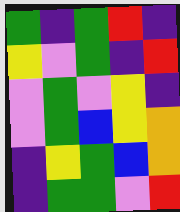[["green", "indigo", "green", "red", "indigo"], ["yellow", "violet", "green", "indigo", "red"], ["violet", "green", "violet", "yellow", "indigo"], ["violet", "green", "blue", "yellow", "orange"], ["indigo", "yellow", "green", "blue", "orange"], ["indigo", "green", "green", "violet", "red"]]